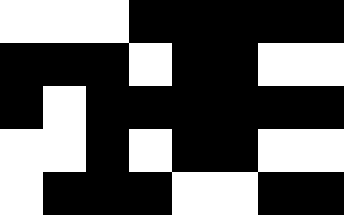[["white", "white", "white", "black", "black", "black", "black", "black"], ["black", "black", "black", "white", "black", "black", "white", "white"], ["black", "white", "black", "black", "black", "black", "black", "black"], ["white", "white", "black", "white", "black", "black", "white", "white"], ["white", "black", "black", "black", "white", "white", "black", "black"]]